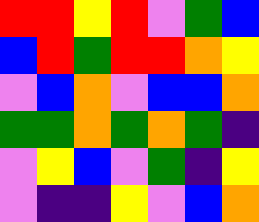[["red", "red", "yellow", "red", "violet", "green", "blue"], ["blue", "red", "green", "red", "red", "orange", "yellow"], ["violet", "blue", "orange", "violet", "blue", "blue", "orange"], ["green", "green", "orange", "green", "orange", "green", "indigo"], ["violet", "yellow", "blue", "violet", "green", "indigo", "yellow"], ["violet", "indigo", "indigo", "yellow", "violet", "blue", "orange"]]